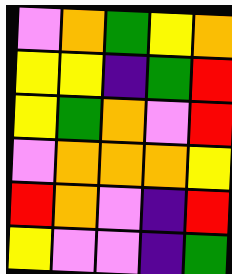[["violet", "orange", "green", "yellow", "orange"], ["yellow", "yellow", "indigo", "green", "red"], ["yellow", "green", "orange", "violet", "red"], ["violet", "orange", "orange", "orange", "yellow"], ["red", "orange", "violet", "indigo", "red"], ["yellow", "violet", "violet", "indigo", "green"]]